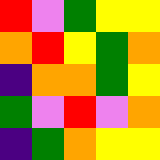[["red", "violet", "green", "yellow", "yellow"], ["orange", "red", "yellow", "green", "orange"], ["indigo", "orange", "orange", "green", "yellow"], ["green", "violet", "red", "violet", "orange"], ["indigo", "green", "orange", "yellow", "yellow"]]